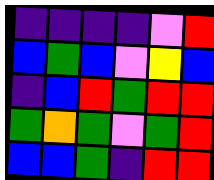[["indigo", "indigo", "indigo", "indigo", "violet", "red"], ["blue", "green", "blue", "violet", "yellow", "blue"], ["indigo", "blue", "red", "green", "red", "red"], ["green", "orange", "green", "violet", "green", "red"], ["blue", "blue", "green", "indigo", "red", "red"]]